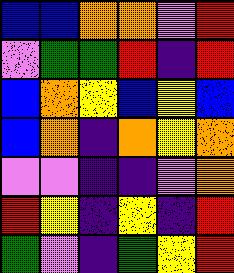[["blue", "blue", "orange", "orange", "violet", "red"], ["violet", "green", "green", "red", "indigo", "red"], ["blue", "orange", "yellow", "blue", "yellow", "blue"], ["blue", "orange", "indigo", "orange", "yellow", "orange"], ["violet", "violet", "indigo", "indigo", "violet", "orange"], ["red", "yellow", "indigo", "yellow", "indigo", "red"], ["green", "violet", "indigo", "green", "yellow", "red"]]